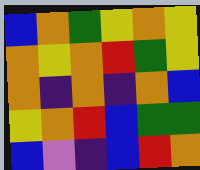[["blue", "orange", "green", "yellow", "orange", "yellow"], ["orange", "yellow", "orange", "red", "green", "yellow"], ["orange", "indigo", "orange", "indigo", "orange", "blue"], ["yellow", "orange", "red", "blue", "green", "green"], ["blue", "violet", "indigo", "blue", "red", "orange"]]